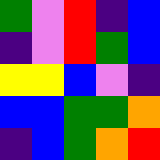[["green", "violet", "red", "indigo", "blue"], ["indigo", "violet", "red", "green", "blue"], ["yellow", "yellow", "blue", "violet", "indigo"], ["blue", "blue", "green", "green", "orange"], ["indigo", "blue", "green", "orange", "red"]]